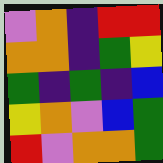[["violet", "orange", "indigo", "red", "red"], ["orange", "orange", "indigo", "green", "yellow"], ["green", "indigo", "green", "indigo", "blue"], ["yellow", "orange", "violet", "blue", "green"], ["red", "violet", "orange", "orange", "green"]]